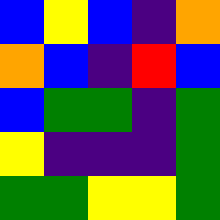[["blue", "yellow", "blue", "indigo", "orange"], ["orange", "blue", "indigo", "red", "blue"], ["blue", "green", "green", "indigo", "green"], ["yellow", "indigo", "indigo", "indigo", "green"], ["green", "green", "yellow", "yellow", "green"]]